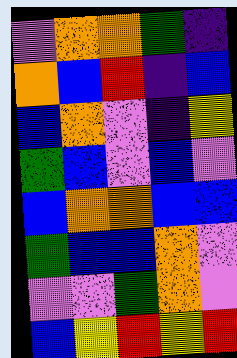[["violet", "orange", "orange", "green", "indigo"], ["orange", "blue", "red", "indigo", "blue"], ["blue", "orange", "violet", "indigo", "yellow"], ["green", "blue", "violet", "blue", "violet"], ["blue", "orange", "orange", "blue", "blue"], ["green", "blue", "blue", "orange", "violet"], ["violet", "violet", "green", "orange", "violet"], ["blue", "yellow", "red", "yellow", "red"]]